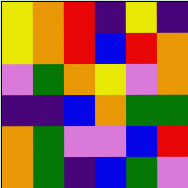[["yellow", "orange", "red", "indigo", "yellow", "indigo"], ["yellow", "orange", "red", "blue", "red", "orange"], ["violet", "green", "orange", "yellow", "violet", "orange"], ["indigo", "indigo", "blue", "orange", "green", "green"], ["orange", "green", "violet", "violet", "blue", "red"], ["orange", "green", "indigo", "blue", "green", "violet"]]